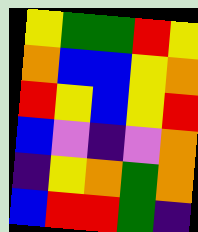[["yellow", "green", "green", "red", "yellow"], ["orange", "blue", "blue", "yellow", "orange"], ["red", "yellow", "blue", "yellow", "red"], ["blue", "violet", "indigo", "violet", "orange"], ["indigo", "yellow", "orange", "green", "orange"], ["blue", "red", "red", "green", "indigo"]]